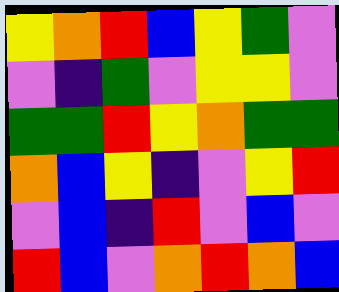[["yellow", "orange", "red", "blue", "yellow", "green", "violet"], ["violet", "indigo", "green", "violet", "yellow", "yellow", "violet"], ["green", "green", "red", "yellow", "orange", "green", "green"], ["orange", "blue", "yellow", "indigo", "violet", "yellow", "red"], ["violet", "blue", "indigo", "red", "violet", "blue", "violet"], ["red", "blue", "violet", "orange", "red", "orange", "blue"]]